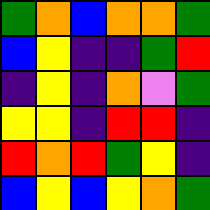[["green", "orange", "blue", "orange", "orange", "green"], ["blue", "yellow", "indigo", "indigo", "green", "red"], ["indigo", "yellow", "indigo", "orange", "violet", "green"], ["yellow", "yellow", "indigo", "red", "red", "indigo"], ["red", "orange", "red", "green", "yellow", "indigo"], ["blue", "yellow", "blue", "yellow", "orange", "green"]]